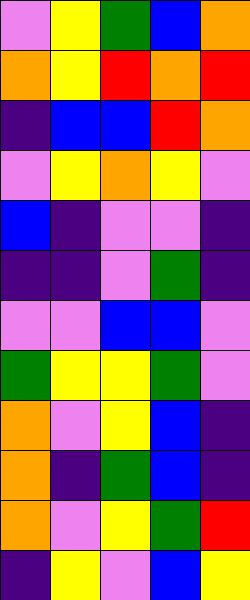[["violet", "yellow", "green", "blue", "orange"], ["orange", "yellow", "red", "orange", "red"], ["indigo", "blue", "blue", "red", "orange"], ["violet", "yellow", "orange", "yellow", "violet"], ["blue", "indigo", "violet", "violet", "indigo"], ["indigo", "indigo", "violet", "green", "indigo"], ["violet", "violet", "blue", "blue", "violet"], ["green", "yellow", "yellow", "green", "violet"], ["orange", "violet", "yellow", "blue", "indigo"], ["orange", "indigo", "green", "blue", "indigo"], ["orange", "violet", "yellow", "green", "red"], ["indigo", "yellow", "violet", "blue", "yellow"]]